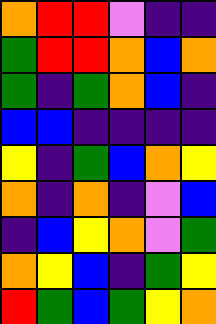[["orange", "red", "red", "violet", "indigo", "indigo"], ["green", "red", "red", "orange", "blue", "orange"], ["green", "indigo", "green", "orange", "blue", "indigo"], ["blue", "blue", "indigo", "indigo", "indigo", "indigo"], ["yellow", "indigo", "green", "blue", "orange", "yellow"], ["orange", "indigo", "orange", "indigo", "violet", "blue"], ["indigo", "blue", "yellow", "orange", "violet", "green"], ["orange", "yellow", "blue", "indigo", "green", "yellow"], ["red", "green", "blue", "green", "yellow", "orange"]]